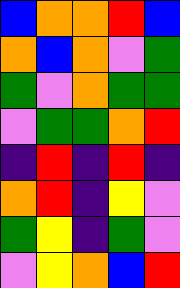[["blue", "orange", "orange", "red", "blue"], ["orange", "blue", "orange", "violet", "green"], ["green", "violet", "orange", "green", "green"], ["violet", "green", "green", "orange", "red"], ["indigo", "red", "indigo", "red", "indigo"], ["orange", "red", "indigo", "yellow", "violet"], ["green", "yellow", "indigo", "green", "violet"], ["violet", "yellow", "orange", "blue", "red"]]